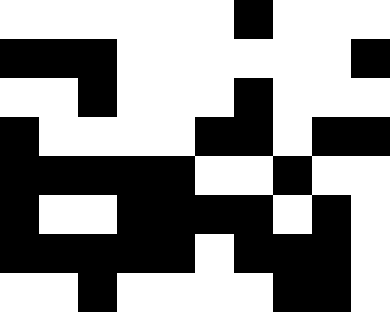[["white", "white", "white", "white", "white", "white", "black", "white", "white", "white"], ["black", "black", "black", "white", "white", "white", "white", "white", "white", "black"], ["white", "white", "black", "white", "white", "white", "black", "white", "white", "white"], ["black", "white", "white", "white", "white", "black", "black", "white", "black", "black"], ["black", "black", "black", "black", "black", "white", "white", "black", "white", "white"], ["black", "white", "white", "black", "black", "black", "black", "white", "black", "white"], ["black", "black", "black", "black", "black", "white", "black", "black", "black", "white"], ["white", "white", "black", "white", "white", "white", "white", "black", "black", "white"]]